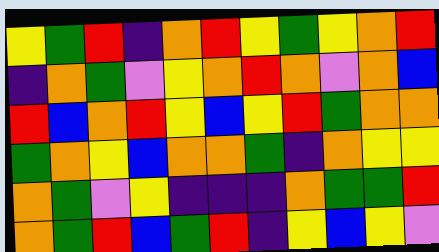[["yellow", "green", "red", "indigo", "orange", "red", "yellow", "green", "yellow", "orange", "red"], ["indigo", "orange", "green", "violet", "yellow", "orange", "red", "orange", "violet", "orange", "blue"], ["red", "blue", "orange", "red", "yellow", "blue", "yellow", "red", "green", "orange", "orange"], ["green", "orange", "yellow", "blue", "orange", "orange", "green", "indigo", "orange", "yellow", "yellow"], ["orange", "green", "violet", "yellow", "indigo", "indigo", "indigo", "orange", "green", "green", "red"], ["orange", "green", "red", "blue", "green", "red", "indigo", "yellow", "blue", "yellow", "violet"]]